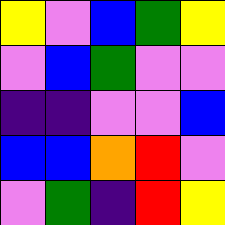[["yellow", "violet", "blue", "green", "yellow"], ["violet", "blue", "green", "violet", "violet"], ["indigo", "indigo", "violet", "violet", "blue"], ["blue", "blue", "orange", "red", "violet"], ["violet", "green", "indigo", "red", "yellow"]]